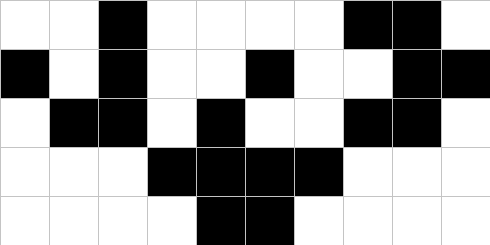[["white", "white", "black", "white", "white", "white", "white", "black", "black", "white"], ["black", "white", "black", "white", "white", "black", "white", "white", "black", "black"], ["white", "black", "black", "white", "black", "white", "white", "black", "black", "white"], ["white", "white", "white", "black", "black", "black", "black", "white", "white", "white"], ["white", "white", "white", "white", "black", "black", "white", "white", "white", "white"]]